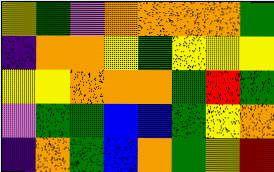[["yellow", "green", "violet", "orange", "orange", "orange", "orange", "green"], ["indigo", "orange", "orange", "yellow", "green", "yellow", "yellow", "yellow"], ["yellow", "yellow", "orange", "orange", "orange", "green", "red", "green"], ["violet", "green", "green", "blue", "blue", "green", "yellow", "orange"], ["indigo", "orange", "green", "blue", "orange", "green", "yellow", "red"]]